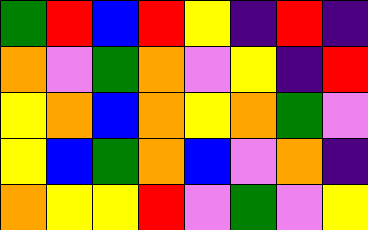[["green", "red", "blue", "red", "yellow", "indigo", "red", "indigo"], ["orange", "violet", "green", "orange", "violet", "yellow", "indigo", "red"], ["yellow", "orange", "blue", "orange", "yellow", "orange", "green", "violet"], ["yellow", "blue", "green", "orange", "blue", "violet", "orange", "indigo"], ["orange", "yellow", "yellow", "red", "violet", "green", "violet", "yellow"]]